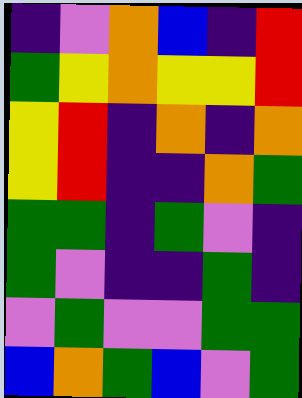[["indigo", "violet", "orange", "blue", "indigo", "red"], ["green", "yellow", "orange", "yellow", "yellow", "red"], ["yellow", "red", "indigo", "orange", "indigo", "orange"], ["yellow", "red", "indigo", "indigo", "orange", "green"], ["green", "green", "indigo", "green", "violet", "indigo"], ["green", "violet", "indigo", "indigo", "green", "indigo"], ["violet", "green", "violet", "violet", "green", "green"], ["blue", "orange", "green", "blue", "violet", "green"]]